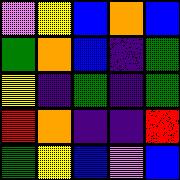[["violet", "yellow", "blue", "orange", "blue"], ["green", "orange", "blue", "indigo", "green"], ["yellow", "indigo", "green", "indigo", "green"], ["red", "orange", "indigo", "indigo", "red"], ["green", "yellow", "blue", "violet", "blue"]]